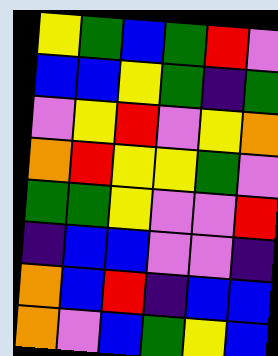[["yellow", "green", "blue", "green", "red", "violet"], ["blue", "blue", "yellow", "green", "indigo", "green"], ["violet", "yellow", "red", "violet", "yellow", "orange"], ["orange", "red", "yellow", "yellow", "green", "violet"], ["green", "green", "yellow", "violet", "violet", "red"], ["indigo", "blue", "blue", "violet", "violet", "indigo"], ["orange", "blue", "red", "indigo", "blue", "blue"], ["orange", "violet", "blue", "green", "yellow", "blue"]]